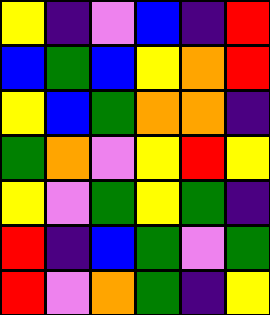[["yellow", "indigo", "violet", "blue", "indigo", "red"], ["blue", "green", "blue", "yellow", "orange", "red"], ["yellow", "blue", "green", "orange", "orange", "indigo"], ["green", "orange", "violet", "yellow", "red", "yellow"], ["yellow", "violet", "green", "yellow", "green", "indigo"], ["red", "indigo", "blue", "green", "violet", "green"], ["red", "violet", "orange", "green", "indigo", "yellow"]]